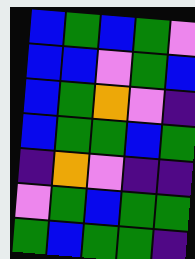[["blue", "green", "blue", "green", "violet"], ["blue", "blue", "violet", "green", "blue"], ["blue", "green", "orange", "violet", "indigo"], ["blue", "green", "green", "blue", "green"], ["indigo", "orange", "violet", "indigo", "indigo"], ["violet", "green", "blue", "green", "green"], ["green", "blue", "green", "green", "indigo"]]